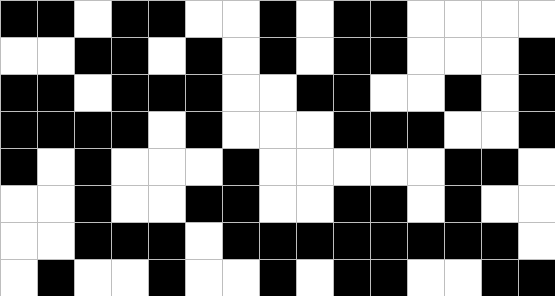[["black", "black", "white", "black", "black", "white", "white", "black", "white", "black", "black", "white", "white", "white", "white"], ["white", "white", "black", "black", "white", "black", "white", "black", "white", "black", "black", "white", "white", "white", "black"], ["black", "black", "white", "black", "black", "black", "white", "white", "black", "black", "white", "white", "black", "white", "black"], ["black", "black", "black", "black", "white", "black", "white", "white", "white", "black", "black", "black", "white", "white", "black"], ["black", "white", "black", "white", "white", "white", "black", "white", "white", "white", "white", "white", "black", "black", "white"], ["white", "white", "black", "white", "white", "black", "black", "white", "white", "black", "black", "white", "black", "white", "white"], ["white", "white", "black", "black", "black", "white", "black", "black", "black", "black", "black", "black", "black", "black", "white"], ["white", "black", "white", "white", "black", "white", "white", "black", "white", "black", "black", "white", "white", "black", "black"]]